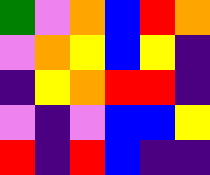[["green", "violet", "orange", "blue", "red", "orange"], ["violet", "orange", "yellow", "blue", "yellow", "indigo"], ["indigo", "yellow", "orange", "red", "red", "indigo"], ["violet", "indigo", "violet", "blue", "blue", "yellow"], ["red", "indigo", "red", "blue", "indigo", "indigo"]]